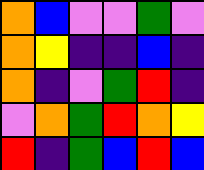[["orange", "blue", "violet", "violet", "green", "violet"], ["orange", "yellow", "indigo", "indigo", "blue", "indigo"], ["orange", "indigo", "violet", "green", "red", "indigo"], ["violet", "orange", "green", "red", "orange", "yellow"], ["red", "indigo", "green", "blue", "red", "blue"]]